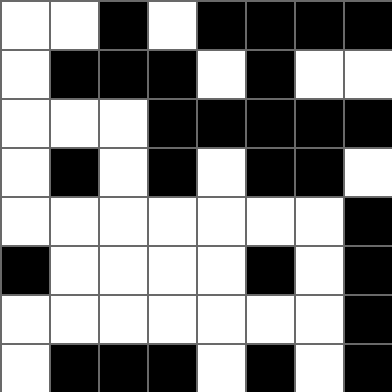[["white", "white", "black", "white", "black", "black", "black", "black"], ["white", "black", "black", "black", "white", "black", "white", "white"], ["white", "white", "white", "black", "black", "black", "black", "black"], ["white", "black", "white", "black", "white", "black", "black", "white"], ["white", "white", "white", "white", "white", "white", "white", "black"], ["black", "white", "white", "white", "white", "black", "white", "black"], ["white", "white", "white", "white", "white", "white", "white", "black"], ["white", "black", "black", "black", "white", "black", "white", "black"]]